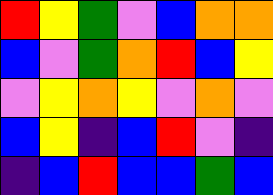[["red", "yellow", "green", "violet", "blue", "orange", "orange"], ["blue", "violet", "green", "orange", "red", "blue", "yellow"], ["violet", "yellow", "orange", "yellow", "violet", "orange", "violet"], ["blue", "yellow", "indigo", "blue", "red", "violet", "indigo"], ["indigo", "blue", "red", "blue", "blue", "green", "blue"]]